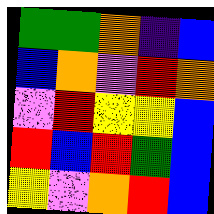[["green", "green", "orange", "indigo", "blue"], ["blue", "orange", "violet", "red", "orange"], ["violet", "red", "yellow", "yellow", "blue"], ["red", "blue", "red", "green", "blue"], ["yellow", "violet", "orange", "red", "blue"]]